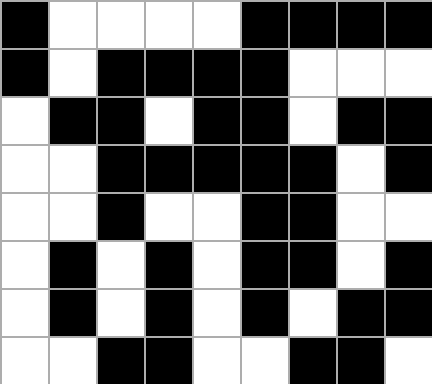[["black", "white", "white", "white", "white", "black", "black", "black", "black"], ["black", "white", "black", "black", "black", "black", "white", "white", "white"], ["white", "black", "black", "white", "black", "black", "white", "black", "black"], ["white", "white", "black", "black", "black", "black", "black", "white", "black"], ["white", "white", "black", "white", "white", "black", "black", "white", "white"], ["white", "black", "white", "black", "white", "black", "black", "white", "black"], ["white", "black", "white", "black", "white", "black", "white", "black", "black"], ["white", "white", "black", "black", "white", "white", "black", "black", "white"]]